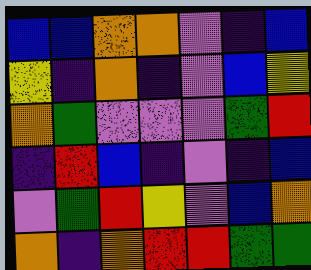[["blue", "blue", "orange", "orange", "violet", "indigo", "blue"], ["yellow", "indigo", "orange", "indigo", "violet", "blue", "yellow"], ["orange", "green", "violet", "violet", "violet", "green", "red"], ["indigo", "red", "blue", "indigo", "violet", "indigo", "blue"], ["violet", "green", "red", "yellow", "violet", "blue", "orange"], ["orange", "indigo", "orange", "red", "red", "green", "green"]]